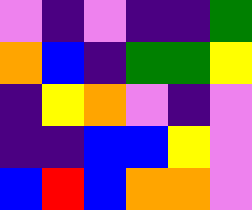[["violet", "indigo", "violet", "indigo", "indigo", "green"], ["orange", "blue", "indigo", "green", "green", "yellow"], ["indigo", "yellow", "orange", "violet", "indigo", "violet"], ["indigo", "indigo", "blue", "blue", "yellow", "violet"], ["blue", "red", "blue", "orange", "orange", "violet"]]